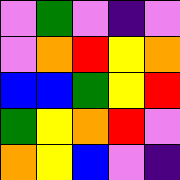[["violet", "green", "violet", "indigo", "violet"], ["violet", "orange", "red", "yellow", "orange"], ["blue", "blue", "green", "yellow", "red"], ["green", "yellow", "orange", "red", "violet"], ["orange", "yellow", "blue", "violet", "indigo"]]